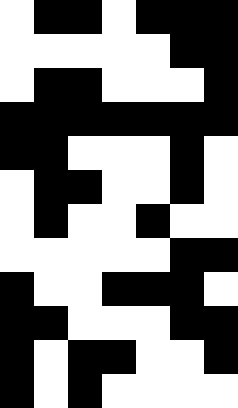[["white", "black", "black", "white", "black", "black", "black"], ["white", "white", "white", "white", "white", "black", "black"], ["white", "black", "black", "white", "white", "white", "black"], ["black", "black", "black", "black", "black", "black", "black"], ["black", "black", "white", "white", "white", "black", "white"], ["white", "black", "black", "white", "white", "black", "white"], ["white", "black", "white", "white", "black", "white", "white"], ["white", "white", "white", "white", "white", "black", "black"], ["black", "white", "white", "black", "black", "black", "white"], ["black", "black", "white", "white", "white", "black", "black"], ["black", "white", "black", "black", "white", "white", "black"], ["black", "white", "black", "white", "white", "white", "white"]]